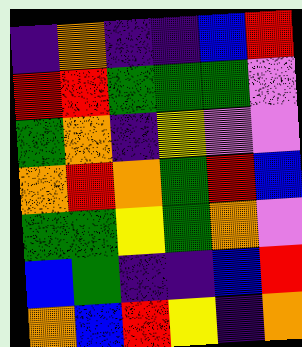[["indigo", "orange", "indigo", "indigo", "blue", "red"], ["red", "red", "green", "green", "green", "violet"], ["green", "orange", "indigo", "yellow", "violet", "violet"], ["orange", "red", "orange", "green", "red", "blue"], ["green", "green", "yellow", "green", "orange", "violet"], ["blue", "green", "indigo", "indigo", "blue", "red"], ["orange", "blue", "red", "yellow", "indigo", "orange"]]